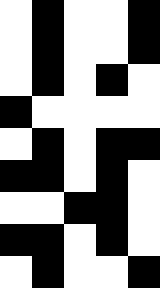[["white", "black", "white", "white", "black"], ["white", "black", "white", "white", "black"], ["white", "black", "white", "black", "white"], ["black", "white", "white", "white", "white"], ["white", "black", "white", "black", "black"], ["black", "black", "white", "black", "white"], ["white", "white", "black", "black", "white"], ["black", "black", "white", "black", "white"], ["white", "black", "white", "white", "black"]]